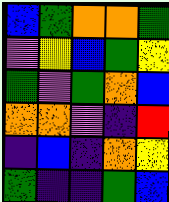[["blue", "green", "orange", "orange", "green"], ["violet", "yellow", "blue", "green", "yellow"], ["green", "violet", "green", "orange", "blue"], ["orange", "orange", "violet", "indigo", "red"], ["indigo", "blue", "indigo", "orange", "yellow"], ["green", "indigo", "indigo", "green", "blue"]]